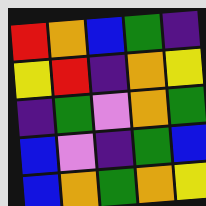[["red", "orange", "blue", "green", "indigo"], ["yellow", "red", "indigo", "orange", "yellow"], ["indigo", "green", "violet", "orange", "green"], ["blue", "violet", "indigo", "green", "blue"], ["blue", "orange", "green", "orange", "yellow"]]